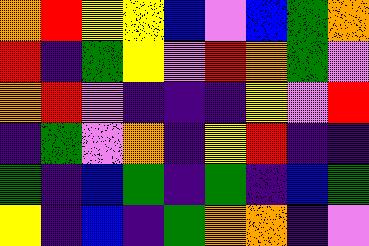[["orange", "red", "yellow", "yellow", "blue", "violet", "blue", "green", "orange"], ["red", "indigo", "green", "yellow", "violet", "red", "orange", "green", "violet"], ["orange", "red", "violet", "indigo", "indigo", "indigo", "yellow", "violet", "red"], ["indigo", "green", "violet", "orange", "indigo", "yellow", "red", "indigo", "indigo"], ["green", "indigo", "blue", "green", "indigo", "green", "indigo", "blue", "green"], ["yellow", "indigo", "blue", "indigo", "green", "orange", "orange", "indigo", "violet"]]